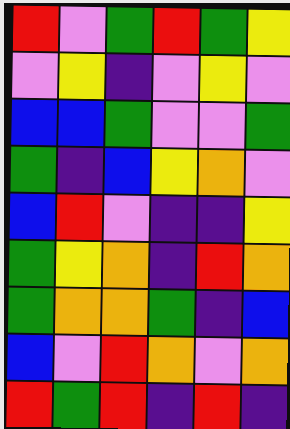[["red", "violet", "green", "red", "green", "yellow"], ["violet", "yellow", "indigo", "violet", "yellow", "violet"], ["blue", "blue", "green", "violet", "violet", "green"], ["green", "indigo", "blue", "yellow", "orange", "violet"], ["blue", "red", "violet", "indigo", "indigo", "yellow"], ["green", "yellow", "orange", "indigo", "red", "orange"], ["green", "orange", "orange", "green", "indigo", "blue"], ["blue", "violet", "red", "orange", "violet", "orange"], ["red", "green", "red", "indigo", "red", "indigo"]]